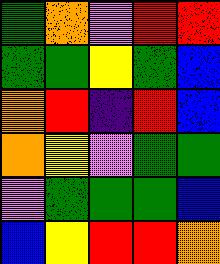[["green", "orange", "violet", "red", "red"], ["green", "green", "yellow", "green", "blue"], ["orange", "red", "indigo", "red", "blue"], ["orange", "yellow", "violet", "green", "green"], ["violet", "green", "green", "green", "blue"], ["blue", "yellow", "red", "red", "orange"]]